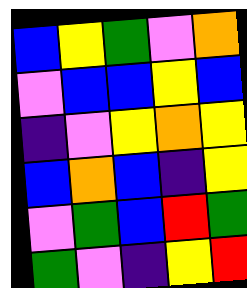[["blue", "yellow", "green", "violet", "orange"], ["violet", "blue", "blue", "yellow", "blue"], ["indigo", "violet", "yellow", "orange", "yellow"], ["blue", "orange", "blue", "indigo", "yellow"], ["violet", "green", "blue", "red", "green"], ["green", "violet", "indigo", "yellow", "red"]]